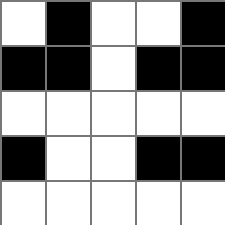[["white", "black", "white", "white", "black"], ["black", "black", "white", "black", "black"], ["white", "white", "white", "white", "white"], ["black", "white", "white", "black", "black"], ["white", "white", "white", "white", "white"]]